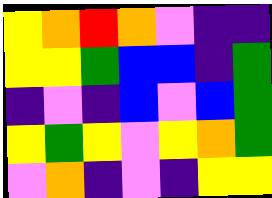[["yellow", "orange", "red", "orange", "violet", "indigo", "indigo"], ["yellow", "yellow", "green", "blue", "blue", "indigo", "green"], ["indigo", "violet", "indigo", "blue", "violet", "blue", "green"], ["yellow", "green", "yellow", "violet", "yellow", "orange", "green"], ["violet", "orange", "indigo", "violet", "indigo", "yellow", "yellow"]]